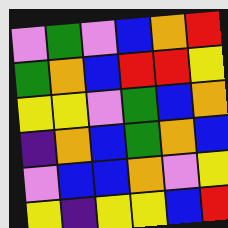[["violet", "green", "violet", "blue", "orange", "red"], ["green", "orange", "blue", "red", "red", "yellow"], ["yellow", "yellow", "violet", "green", "blue", "orange"], ["indigo", "orange", "blue", "green", "orange", "blue"], ["violet", "blue", "blue", "orange", "violet", "yellow"], ["yellow", "indigo", "yellow", "yellow", "blue", "red"]]